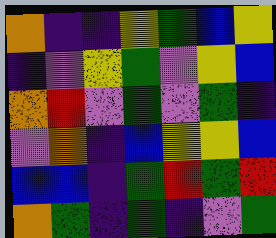[["orange", "indigo", "indigo", "yellow", "green", "blue", "yellow"], ["indigo", "violet", "yellow", "green", "violet", "yellow", "blue"], ["orange", "red", "violet", "green", "violet", "green", "indigo"], ["violet", "orange", "indigo", "blue", "yellow", "yellow", "blue"], ["blue", "blue", "indigo", "green", "red", "green", "red"], ["orange", "green", "indigo", "green", "indigo", "violet", "green"]]